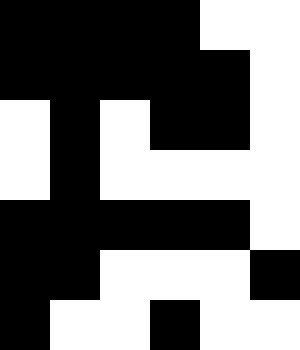[["black", "black", "black", "black", "white", "white"], ["black", "black", "black", "black", "black", "white"], ["white", "black", "white", "black", "black", "white"], ["white", "black", "white", "white", "white", "white"], ["black", "black", "black", "black", "black", "white"], ["black", "black", "white", "white", "white", "black"], ["black", "white", "white", "black", "white", "white"]]